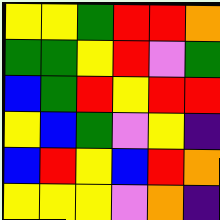[["yellow", "yellow", "green", "red", "red", "orange"], ["green", "green", "yellow", "red", "violet", "green"], ["blue", "green", "red", "yellow", "red", "red"], ["yellow", "blue", "green", "violet", "yellow", "indigo"], ["blue", "red", "yellow", "blue", "red", "orange"], ["yellow", "yellow", "yellow", "violet", "orange", "indigo"]]